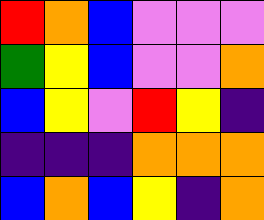[["red", "orange", "blue", "violet", "violet", "violet"], ["green", "yellow", "blue", "violet", "violet", "orange"], ["blue", "yellow", "violet", "red", "yellow", "indigo"], ["indigo", "indigo", "indigo", "orange", "orange", "orange"], ["blue", "orange", "blue", "yellow", "indigo", "orange"]]